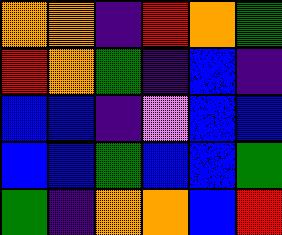[["orange", "orange", "indigo", "red", "orange", "green"], ["red", "orange", "green", "indigo", "blue", "indigo"], ["blue", "blue", "indigo", "violet", "blue", "blue"], ["blue", "blue", "green", "blue", "blue", "green"], ["green", "indigo", "orange", "orange", "blue", "red"]]